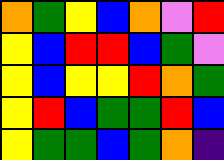[["orange", "green", "yellow", "blue", "orange", "violet", "red"], ["yellow", "blue", "red", "red", "blue", "green", "violet"], ["yellow", "blue", "yellow", "yellow", "red", "orange", "green"], ["yellow", "red", "blue", "green", "green", "red", "blue"], ["yellow", "green", "green", "blue", "green", "orange", "indigo"]]